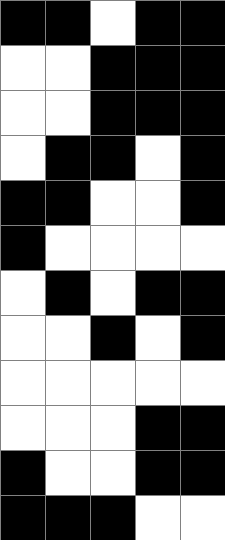[["black", "black", "white", "black", "black"], ["white", "white", "black", "black", "black"], ["white", "white", "black", "black", "black"], ["white", "black", "black", "white", "black"], ["black", "black", "white", "white", "black"], ["black", "white", "white", "white", "white"], ["white", "black", "white", "black", "black"], ["white", "white", "black", "white", "black"], ["white", "white", "white", "white", "white"], ["white", "white", "white", "black", "black"], ["black", "white", "white", "black", "black"], ["black", "black", "black", "white", "white"]]